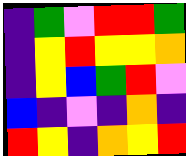[["indigo", "green", "violet", "red", "red", "green"], ["indigo", "yellow", "red", "yellow", "yellow", "orange"], ["indigo", "yellow", "blue", "green", "red", "violet"], ["blue", "indigo", "violet", "indigo", "orange", "indigo"], ["red", "yellow", "indigo", "orange", "yellow", "red"]]